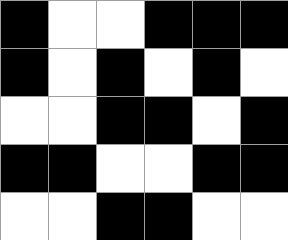[["black", "white", "white", "black", "black", "black"], ["black", "white", "black", "white", "black", "white"], ["white", "white", "black", "black", "white", "black"], ["black", "black", "white", "white", "black", "black"], ["white", "white", "black", "black", "white", "white"]]